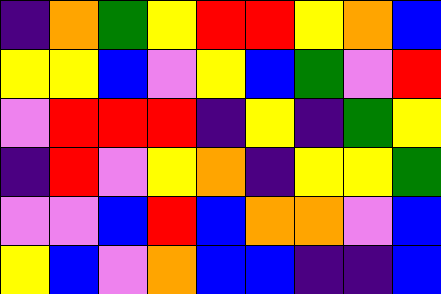[["indigo", "orange", "green", "yellow", "red", "red", "yellow", "orange", "blue"], ["yellow", "yellow", "blue", "violet", "yellow", "blue", "green", "violet", "red"], ["violet", "red", "red", "red", "indigo", "yellow", "indigo", "green", "yellow"], ["indigo", "red", "violet", "yellow", "orange", "indigo", "yellow", "yellow", "green"], ["violet", "violet", "blue", "red", "blue", "orange", "orange", "violet", "blue"], ["yellow", "blue", "violet", "orange", "blue", "blue", "indigo", "indigo", "blue"]]